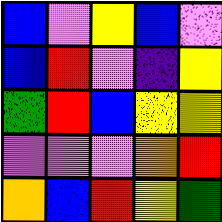[["blue", "violet", "yellow", "blue", "violet"], ["blue", "red", "violet", "indigo", "yellow"], ["green", "red", "blue", "yellow", "yellow"], ["violet", "violet", "violet", "orange", "red"], ["orange", "blue", "red", "yellow", "green"]]